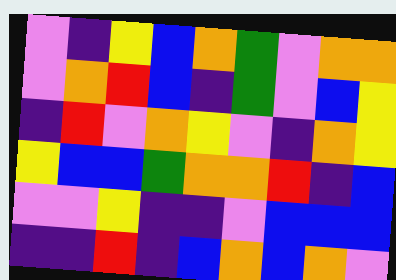[["violet", "indigo", "yellow", "blue", "orange", "green", "violet", "orange", "orange"], ["violet", "orange", "red", "blue", "indigo", "green", "violet", "blue", "yellow"], ["indigo", "red", "violet", "orange", "yellow", "violet", "indigo", "orange", "yellow"], ["yellow", "blue", "blue", "green", "orange", "orange", "red", "indigo", "blue"], ["violet", "violet", "yellow", "indigo", "indigo", "violet", "blue", "blue", "blue"], ["indigo", "indigo", "red", "indigo", "blue", "orange", "blue", "orange", "violet"]]